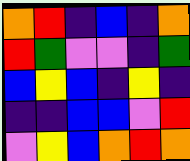[["orange", "red", "indigo", "blue", "indigo", "orange"], ["red", "green", "violet", "violet", "indigo", "green"], ["blue", "yellow", "blue", "indigo", "yellow", "indigo"], ["indigo", "indigo", "blue", "blue", "violet", "red"], ["violet", "yellow", "blue", "orange", "red", "orange"]]